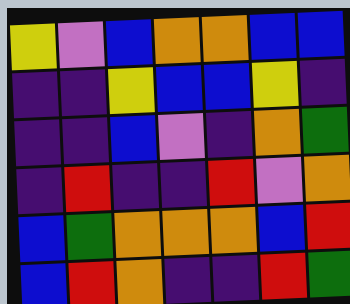[["yellow", "violet", "blue", "orange", "orange", "blue", "blue"], ["indigo", "indigo", "yellow", "blue", "blue", "yellow", "indigo"], ["indigo", "indigo", "blue", "violet", "indigo", "orange", "green"], ["indigo", "red", "indigo", "indigo", "red", "violet", "orange"], ["blue", "green", "orange", "orange", "orange", "blue", "red"], ["blue", "red", "orange", "indigo", "indigo", "red", "green"]]